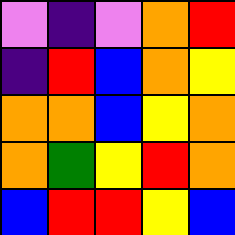[["violet", "indigo", "violet", "orange", "red"], ["indigo", "red", "blue", "orange", "yellow"], ["orange", "orange", "blue", "yellow", "orange"], ["orange", "green", "yellow", "red", "orange"], ["blue", "red", "red", "yellow", "blue"]]